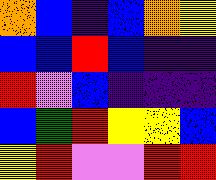[["orange", "blue", "indigo", "blue", "orange", "yellow"], ["blue", "blue", "red", "blue", "indigo", "indigo"], ["red", "violet", "blue", "indigo", "indigo", "indigo"], ["blue", "green", "red", "yellow", "yellow", "blue"], ["yellow", "red", "violet", "violet", "red", "red"]]